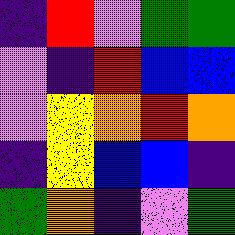[["indigo", "red", "violet", "green", "green"], ["violet", "indigo", "red", "blue", "blue"], ["violet", "yellow", "orange", "red", "orange"], ["indigo", "yellow", "blue", "blue", "indigo"], ["green", "orange", "indigo", "violet", "green"]]